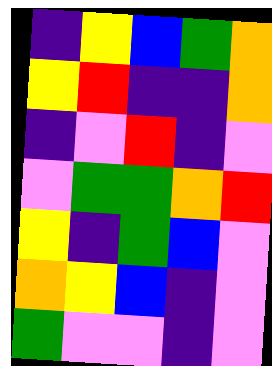[["indigo", "yellow", "blue", "green", "orange"], ["yellow", "red", "indigo", "indigo", "orange"], ["indigo", "violet", "red", "indigo", "violet"], ["violet", "green", "green", "orange", "red"], ["yellow", "indigo", "green", "blue", "violet"], ["orange", "yellow", "blue", "indigo", "violet"], ["green", "violet", "violet", "indigo", "violet"]]